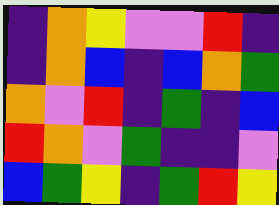[["indigo", "orange", "yellow", "violet", "violet", "red", "indigo"], ["indigo", "orange", "blue", "indigo", "blue", "orange", "green"], ["orange", "violet", "red", "indigo", "green", "indigo", "blue"], ["red", "orange", "violet", "green", "indigo", "indigo", "violet"], ["blue", "green", "yellow", "indigo", "green", "red", "yellow"]]